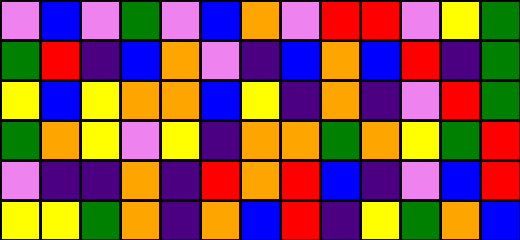[["violet", "blue", "violet", "green", "violet", "blue", "orange", "violet", "red", "red", "violet", "yellow", "green"], ["green", "red", "indigo", "blue", "orange", "violet", "indigo", "blue", "orange", "blue", "red", "indigo", "green"], ["yellow", "blue", "yellow", "orange", "orange", "blue", "yellow", "indigo", "orange", "indigo", "violet", "red", "green"], ["green", "orange", "yellow", "violet", "yellow", "indigo", "orange", "orange", "green", "orange", "yellow", "green", "red"], ["violet", "indigo", "indigo", "orange", "indigo", "red", "orange", "red", "blue", "indigo", "violet", "blue", "red"], ["yellow", "yellow", "green", "orange", "indigo", "orange", "blue", "red", "indigo", "yellow", "green", "orange", "blue"]]